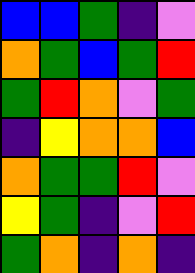[["blue", "blue", "green", "indigo", "violet"], ["orange", "green", "blue", "green", "red"], ["green", "red", "orange", "violet", "green"], ["indigo", "yellow", "orange", "orange", "blue"], ["orange", "green", "green", "red", "violet"], ["yellow", "green", "indigo", "violet", "red"], ["green", "orange", "indigo", "orange", "indigo"]]